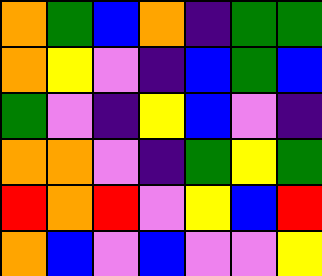[["orange", "green", "blue", "orange", "indigo", "green", "green"], ["orange", "yellow", "violet", "indigo", "blue", "green", "blue"], ["green", "violet", "indigo", "yellow", "blue", "violet", "indigo"], ["orange", "orange", "violet", "indigo", "green", "yellow", "green"], ["red", "orange", "red", "violet", "yellow", "blue", "red"], ["orange", "blue", "violet", "blue", "violet", "violet", "yellow"]]